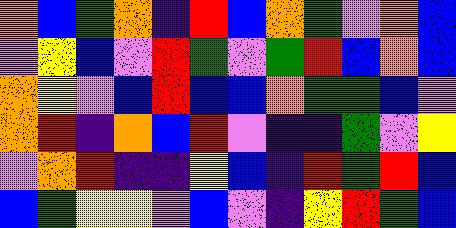[["orange", "blue", "green", "orange", "indigo", "red", "blue", "orange", "green", "violet", "orange", "blue"], ["violet", "yellow", "blue", "violet", "red", "green", "violet", "green", "red", "blue", "orange", "blue"], ["orange", "yellow", "violet", "blue", "red", "blue", "blue", "orange", "green", "green", "blue", "violet"], ["orange", "red", "indigo", "orange", "blue", "red", "violet", "indigo", "indigo", "green", "violet", "yellow"], ["violet", "orange", "red", "indigo", "indigo", "yellow", "blue", "indigo", "red", "green", "red", "blue"], ["blue", "green", "yellow", "yellow", "violet", "blue", "violet", "indigo", "yellow", "red", "green", "blue"]]